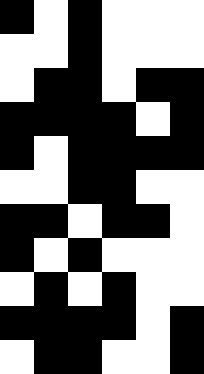[["black", "white", "black", "white", "white", "white"], ["white", "white", "black", "white", "white", "white"], ["white", "black", "black", "white", "black", "black"], ["black", "black", "black", "black", "white", "black"], ["black", "white", "black", "black", "black", "black"], ["white", "white", "black", "black", "white", "white"], ["black", "black", "white", "black", "black", "white"], ["black", "white", "black", "white", "white", "white"], ["white", "black", "white", "black", "white", "white"], ["black", "black", "black", "black", "white", "black"], ["white", "black", "black", "white", "white", "black"]]